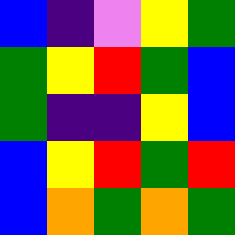[["blue", "indigo", "violet", "yellow", "green"], ["green", "yellow", "red", "green", "blue"], ["green", "indigo", "indigo", "yellow", "blue"], ["blue", "yellow", "red", "green", "red"], ["blue", "orange", "green", "orange", "green"]]